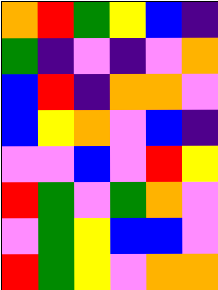[["orange", "red", "green", "yellow", "blue", "indigo"], ["green", "indigo", "violet", "indigo", "violet", "orange"], ["blue", "red", "indigo", "orange", "orange", "violet"], ["blue", "yellow", "orange", "violet", "blue", "indigo"], ["violet", "violet", "blue", "violet", "red", "yellow"], ["red", "green", "violet", "green", "orange", "violet"], ["violet", "green", "yellow", "blue", "blue", "violet"], ["red", "green", "yellow", "violet", "orange", "orange"]]